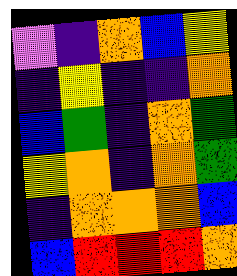[["violet", "indigo", "orange", "blue", "yellow"], ["indigo", "yellow", "indigo", "indigo", "orange"], ["blue", "green", "indigo", "orange", "green"], ["yellow", "orange", "indigo", "orange", "green"], ["indigo", "orange", "orange", "orange", "blue"], ["blue", "red", "red", "red", "orange"]]